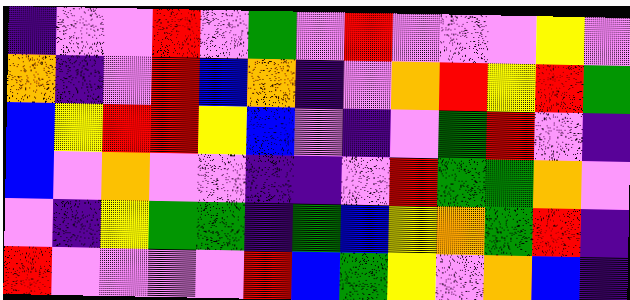[["indigo", "violet", "violet", "red", "violet", "green", "violet", "red", "violet", "violet", "violet", "yellow", "violet"], ["orange", "indigo", "violet", "red", "blue", "orange", "indigo", "violet", "orange", "red", "yellow", "red", "green"], ["blue", "yellow", "red", "red", "yellow", "blue", "violet", "indigo", "violet", "green", "red", "violet", "indigo"], ["blue", "violet", "orange", "violet", "violet", "indigo", "indigo", "violet", "red", "green", "green", "orange", "violet"], ["violet", "indigo", "yellow", "green", "green", "indigo", "green", "blue", "yellow", "orange", "green", "red", "indigo"], ["red", "violet", "violet", "violet", "violet", "red", "blue", "green", "yellow", "violet", "orange", "blue", "indigo"]]